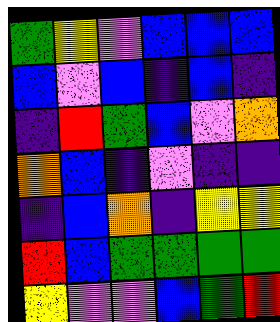[["green", "yellow", "violet", "blue", "blue", "blue"], ["blue", "violet", "blue", "indigo", "blue", "indigo"], ["indigo", "red", "green", "blue", "violet", "orange"], ["orange", "blue", "indigo", "violet", "indigo", "indigo"], ["indigo", "blue", "orange", "indigo", "yellow", "yellow"], ["red", "blue", "green", "green", "green", "green"], ["yellow", "violet", "violet", "blue", "green", "red"]]